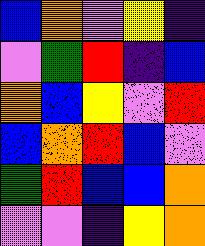[["blue", "orange", "violet", "yellow", "indigo"], ["violet", "green", "red", "indigo", "blue"], ["orange", "blue", "yellow", "violet", "red"], ["blue", "orange", "red", "blue", "violet"], ["green", "red", "blue", "blue", "orange"], ["violet", "violet", "indigo", "yellow", "orange"]]